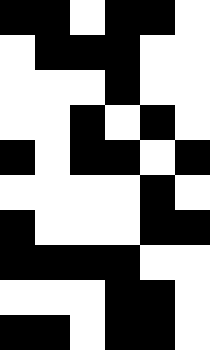[["black", "black", "white", "black", "black", "white"], ["white", "black", "black", "black", "white", "white"], ["white", "white", "white", "black", "white", "white"], ["white", "white", "black", "white", "black", "white"], ["black", "white", "black", "black", "white", "black"], ["white", "white", "white", "white", "black", "white"], ["black", "white", "white", "white", "black", "black"], ["black", "black", "black", "black", "white", "white"], ["white", "white", "white", "black", "black", "white"], ["black", "black", "white", "black", "black", "white"]]